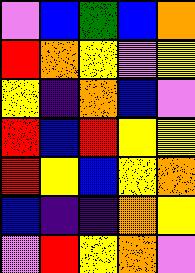[["violet", "blue", "green", "blue", "orange"], ["red", "orange", "yellow", "violet", "yellow"], ["yellow", "indigo", "orange", "blue", "violet"], ["red", "blue", "red", "yellow", "yellow"], ["red", "yellow", "blue", "yellow", "orange"], ["blue", "indigo", "indigo", "orange", "yellow"], ["violet", "red", "yellow", "orange", "violet"]]